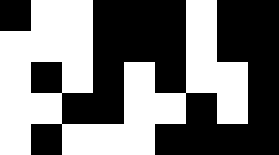[["black", "white", "white", "black", "black", "black", "white", "black", "black"], ["white", "white", "white", "black", "black", "black", "white", "black", "black"], ["white", "black", "white", "black", "white", "black", "white", "white", "black"], ["white", "white", "black", "black", "white", "white", "black", "white", "black"], ["white", "black", "white", "white", "white", "black", "black", "black", "black"]]